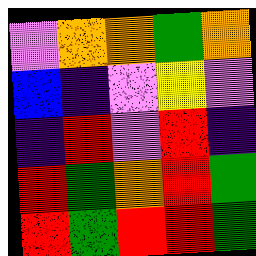[["violet", "orange", "orange", "green", "orange"], ["blue", "indigo", "violet", "yellow", "violet"], ["indigo", "red", "violet", "red", "indigo"], ["red", "green", "orange", "red", "green"], ["red", "green", "red", "red", "green"]]